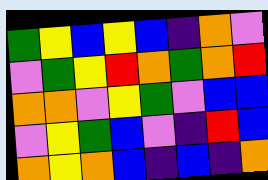[["green", "yellow", "blue", "yellow", "blue", "indigo", "orange", "violet"], ["violet", "green", "yellow", "red", "orange", "green", "orange", "red"], ["orange", "orange", "violet", "yellow", "green", "violet", "blue", "blue"], ["violet", "yellow", "green", "blue", "violet", "indigo", "red", "blue"], ["orange", "yellow", "orange", "blue", "indigo", "blue", "indigo", "orange"]]